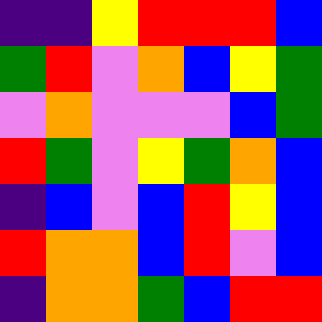[["indigo", "indigo", "yellow", "red", "red", "red", "blue"], ["green", "red", "violet", "orange", "blue", "yellow", "green"], ["violet", "orange", "violet", "violet", "violet", "blue", "green"], ["red", "green", "violet", "yellow", "green", "orange", "blue"], ["indigo", "blue", "violet", "blue", "red", "yellow", "blue"], ["red", "orange", "orange", "blue", "red", "violet", "blue"], ["indigo", "orange", "orange", "green", "blue", "red", "red"]]